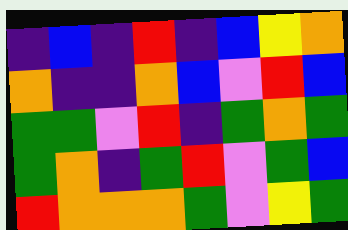[["indigo", "blue", "indigo", "red", "indigo", "blue", "yellow", "orange"], ["orange", "indigo", "indigo", "orange", "blue", "violet", "red", "blue"], ["green", "green", "violet", "red", "indigo", "green", "orange", "green"], ["green", "orange", "indigo", "green", "red", "violet", "green", "blue"], ["red", "orange", "orange", "orange", "green", "violet", "yellow", "green"]]